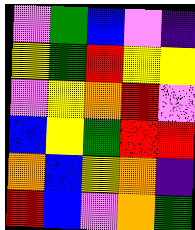[["violet", "green", "blue", "violet", "indigo"], ["yellow", "green", "red", "yellow", "yellow"], ["violet", "yellow", "orange", "red", "violet"], ["blue", "yellow", "green", "red", "red"], ["orange", "blue", "yellow", "orange", "indigo"], ["red", "blue", "violet", "orange", "green"]]